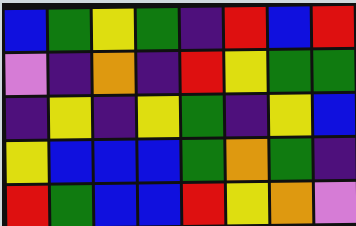[["blue", "green", "yellow", "green", "indigo", "red", "blue", "red"], ["violet", "indigo", "orange", "indigo", "red", "yellow", "green", "green"], ["indigo", "yellow", "indigo", "yellow", "green", "indigo", "yellow", "blue"], ["yellow", "blue", "blue", "blue", "green", "orange", "green", "indigo"], ["red", "green", "blue", "blue", "red", "yellow", "orange", "violet"]]